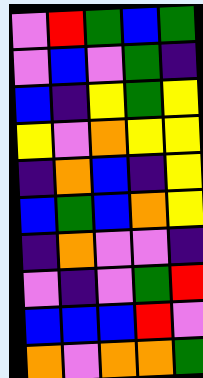[["violet", "red", "green", "blue", "green"], ["violet", "blue", "violet", "green", "indigo"], ["blue", "indigo", "yellow", "green", "yellow"], ["yellow", "violet", "orange", "yellow", "yellow"], ["indigo", "orange", "blue", "indigo", "yellow"], ["blue", "green", "blue", "orange", "yellow"], ["indigo", "orange", "violet", "violet", "indigo"], ["violet", "indigo", "violet", "green", "red"], ["blue", "blue", "blue", "red", "violet"], ["orange", "violet", "orange", "orange", "green"]]